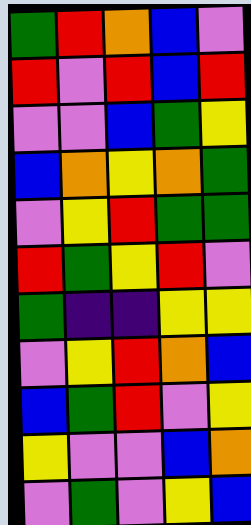[["green", "red", "orange", "blue", "violet"], ["red", "violet", "red", "blue", "red"], ["violet", "violet", "blue", "green", "yellow"], ["blue", "orange", "yellow", "orange", "green"], ["violet", "yellow", "red", "green", "green"], ["red", "green", "yellow", "red", "violet"], ["green", "indigo", "indigo", "yellow", "yellow"], ["violet", "yellow", "red", "orange", "blue"], ["blue", "green", "red", "violet", "yellow"], ["yellow", "violet", "violet", "blue", "orange"], ["violet", "green", "violet", "yellow", "blue"]]